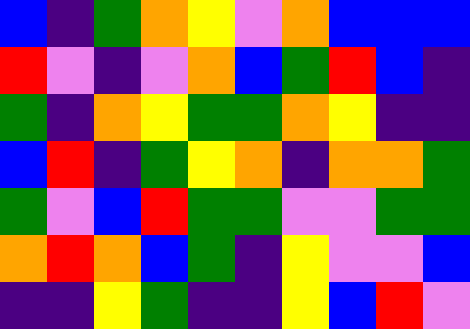[["blue", "indigo", "green", "orange", "yellow", "violet", "orange", "blue", "blue", "blue"], ["red", "violet", "indigo", "violet", "orange", "blue", "green", "red", "blue", "indigo"], ["green", "indigo", "orange", "yellow", "green", "green", "orange", "yellow", "indigo", "indigo"], ["blue", "red", "indigo", "green", "yellow", "orange", "indigo", "orange", "orange", "green"], ["green", "violet", "blue", "red", "green", "green", "violet", "violet", "green", "green"], ["orange", "red", "orange", "blue", "green", "indigo", "yellow", "violet", "violet", "blue"], ["indigo", "indigo", "yellow", "green", "indigo", "indigo", "yellow", "blue", "red", "violet"]]